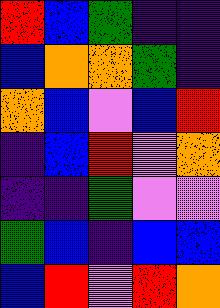[["red", "blue", "green", "indigo", "indigo"], ["blue", "orange", "orange", "green", "indigo"], ["orange", "blue", "violet", "blue", "red"], ["indigo", "blue", "red", "violet", "orange"], ["indigo", "indigo", "green", "violet", "violet"], ["green", "blue", "indigo", "blue", "blue"], ["blue", "red", "violet", "red", "orange"]]